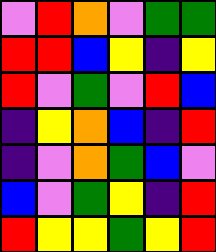[["violet", "red", "orange", "violet", "green", "green"], ["red", "red", "blue", "yellow", "indigo", "yellow"], ["red", "violet", "green", "violet", "red", "blue"], ["indigo", "yellow", "orange", "blue", "indigo", "red"], ["indigo", "violet", "orange", "green", "blue", "violet"], ["blue", "violet", "green", "yellow", "indigo", "red"], ["red", "yellow", "yellow", "green", "yellow", "red"]]